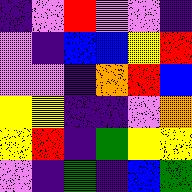[["indigo", "violet", "red", "violet", "violet", "indigo"], ["violet", "indigo", "blue", "blue", "yellow", "red"], ["violet", "violet", "indigo", "orange", "red", "blue"], ["yellow", "yellow", "indigo", "indigo", "violet", "orange"], ["yellow", "red", "indigo", "green", "yellow", "yellow"], ["violet", "indigo", "green", "indigo", "blue", "green"]]